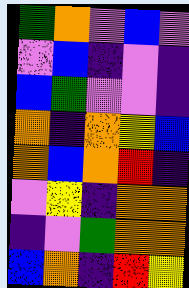[["green", "orange", "violet", "blue", "violet"], ["violet", "blue", "indigo", "violet", "indigo"], ["blue", "green", "violet", "violet", "indigo"], ["orange", "indigo", "orange", "yellow", "blue"], ["orange", "blue", "orange", "red", "indigo"], ["violet", "yellow", "indigo", "orange", "orange"], ["indigo", "violet", "green", "orange", "orange"], ["blue", "orange", "indigo", "red", "yellow"]]